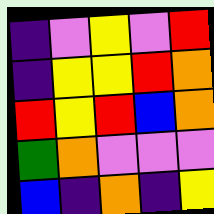[["indigo", "violet", "yellow", "violet", "red"], ["indigo", "yellow", "yellow", "red", "orange"], ["red", "yellow", "red", "blue", "orange"], ["green", "orange", "violet", "violet", "violet"], ["blue", "indigo", "orange", "indigo", "yellow"]]